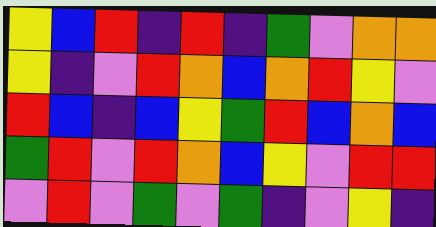[["yellow", "blue", "red", "indigo", "red", "indigo", "green", "violet", "orange", "orange"], ["yellow", "indigo", "violet", "red", "orange", "blue", "orange", "red", "yellow", "violet"], ["red", "blue", "indigo", "blue", "yellow", "green", "red", "blue", "orange", "blue"], ["green", "red", "violet", "red", "orange", "blue", "yellow", "violet", "red", "red"], ["violet", "red", "violet", "green", "violet", "green", "indigo", "violet", "yellow", "indigo"]]